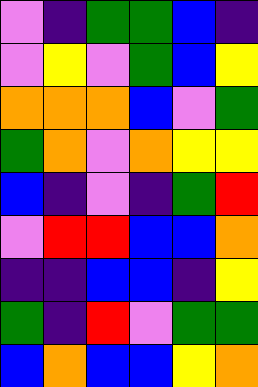[["violet", "indigo", "green", "green", "blue", "indigo"], ["violet", "yellow", "violet", "green", "blue", "yellow"], ["orange", "orange", "orange", "blue", "violet", "green"], ["green", "orange", "violet", "orange", "yellow", "yellow"], ["blue", "indigo", "violet", "indigo", "green", "red"], ["violet", "red", "red", "blue", "blue", "orange"], ["indigo", "indigo", "blue", "blue", "indigo", "yellow"], ["green", "indigo", "red", "violet", "green", "green"], ["blue", "orange", "blue", "blue", "yellow", "orange"]]